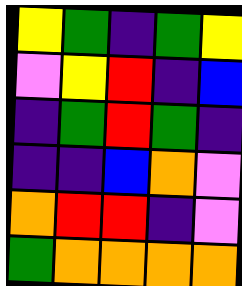[["yellow", "green", "indigo", "green", "yellow"], ["violet", "yellow", "red", "indigo", "blue"], ["indigo", "green", "red", "green", "indigo"], ["indigo", "indigo", "blue", "orange", "violet"], ["orange", "red", "red", "indigo", "violet"], ["green", "orange", "orange", "orange", "orange"]]